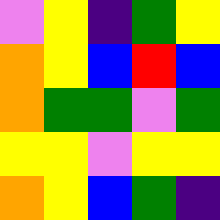[["violet", "yellow", "indigo", "green", "yellow"], ["orange", "yellow", "blue", "red", "blue"], ["orange", "green", "green", "violet", "green"], ["yellow", "yellow", "violet", "yellow", "yellow"], ["orange", "yellow", "blue", "green", "indigo"]]